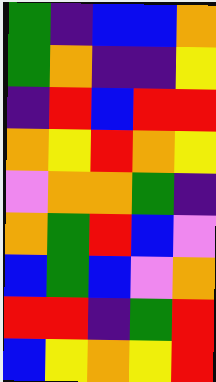[["green", "indigo", "blue", "blue", "orange"], ["green", "orange", "indigo", "indigo", "yellow"], ["indigo", "red", "blue", "red", "red"], ["orange", "yellow", "red", "orange", "yellow"], ["violet", "orange", "orange", "green", "indigo"], ["orange", "green", "red", "blue", "violet"], ["blue", "green", "blue", "violet", "orange"], ["red", "red", "indigo", "green", "red"], ["blue", "yellow", "orange", "yellow", "red"]]